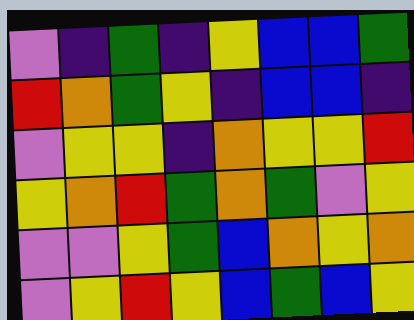[["violet", "indigo", "green", "indigo", "yellow", "blue", "blue", "green"], ["red", "orange", "green", "yellow", "indigo", "blue", "blue", "indigo"], ["violet", "yellow", "yellow", "indigo", "orange", "yellow", "yellow", "red"], ["yellow", "orange", "red", "green", "orange", "green", "violet", "yellow"], ["violet", "violet", "yellow", "green", "blue", "orange", "yellow", "orange"], ["violet", "yellow", "red", "yellow", "blue", "green", "blue", "yellow"]]